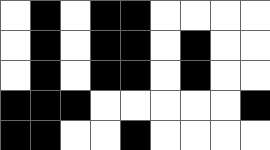[["white", "black", "white", "black", "black", "white", "white", "white", "white"], ["white", "black", "white", "black", "black", "white", "black", "white", "white"], ["white", "black", "white", "black", "black", "white", "black", "white", "white"], ["black", "black", "black", "white", "white", "white", "white", "white", "black"], ["black", "black", "white", "white", "black", "white", "white", "white", "white"]]